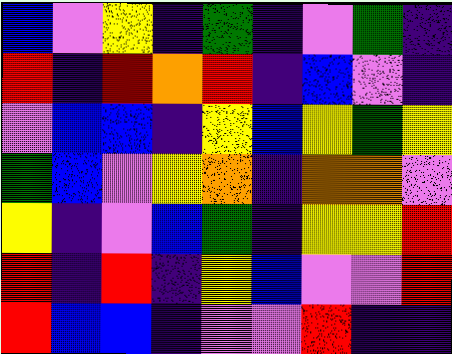[["blue", "violet", "yellow", "indigo", "green", "indigo", "violet", "green", "indigo"], ["red", "indigo", "red", "orange", "red", "indigo", "blue", "violet", "indigo"], ["violet", "blue", "blue", "indigo", "yellow", "blue", "yellow", "green", "yellow"], ["green", "blue", "violet", "yellow", "orange", "indigo", "orange", "orange", "violet"], ["yellow", "indigo", "violet", "blue", "green", "indigo", "yellow", "yellow", "red"], ["red", "indigo", "red", "indigo", "yellow", "blue", "violet", "violet", "red"], ["red", "blue", "blue", "indigo", "violet", "violet", "red", "indigo", "indigo"]]